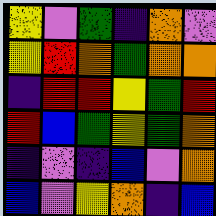[["yellow", "violet", "green", "indigo", "orange", "violet"], ["yellow", "red", "orange", "green", "orange", "orange"], ["indigo", "red", "red", "yellow", "green", "red"], ["red", "blue", "green", "yellow", "green", "orange"], ["indigo", "violet", "indigo", "blue", "violet", "orange"], ["blue", "violet", "yellow", "orange", "indigo", "blue"]]